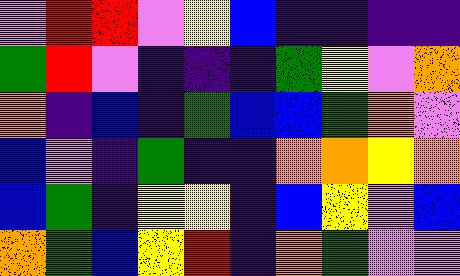[["violet", "red", "red", "violet", "yellow", "blue", "indigo", "indigo", "indigo", "indigo"], ["green", "red", "violet", "indigo", "indigo", "indigo", "green", "yellow", "violet", "orange"], ["orange", "indigo", "blue", "indigo", "green", "blue", "blue", "green", "orange", "violet"], ["blue", "violet", "indigo", "green", "indigo", "indigo", "orange", "orange", "yellow", "orange"], ["blue", "green", "indigo", "yellow", "yellow", "indigo", "blue", "yellow", "violet", "blue"], ["orange", "green", "blue", "yellow", "red", "indigo", "orange", "green", "violet", "violet"]]